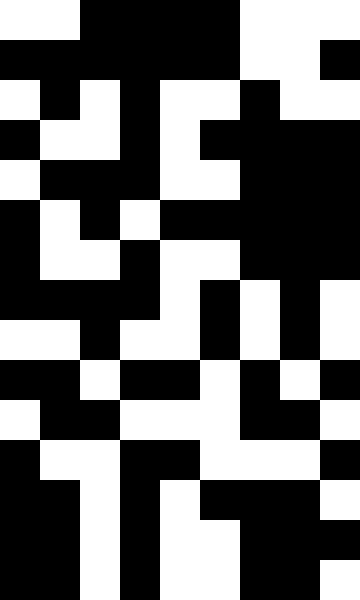[["white", "white", "black", "black", "black", "black", "white", "white", "white"], ["black", "black", "black", "black", "black", "black", "white", "white", "black"], ["white", "black", "white", "black", "white", "white", "black", "white", "white"], ["black", "white", "white", "black", "white", "black", "black", "black", "black"], ["white", "black", "black", "black", "white", "white", "black", "black", "black"], ["black", "white", "black", "white", "black", "black", "black", "black", "black"], ["black", "white", "white", "black", "white", "white", "black", "black", "black"], ["black", "black", "black", "black", "white", "black", "white", "black", "white"], ["white", "white", "black", "white", "white", "black", "white", "black", "white"], ["black", "black", "white", "black", "black", "white", "black", "white", "black"], ["white", "black", "black", "white", "white", "white", "black", "black", "white"], ["black", "white", "white", "black", "black", "white", "white", "white", "black"], ["black", "black", "white", "black", "white", "black", "black", "black", "white"], ["black", "black", "white", "black", "white", "white", "black", "black", "black"], ["black", "black", "white", "black", "white", "white", "black", "black", "white"]]